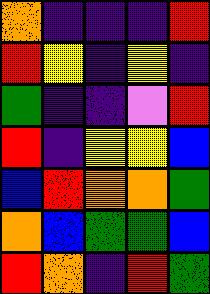[["orange", "indigo", "indigo", "indigo", "red"], ["red", "yellow", "indigo", "yellow", "indigo"], ["green", "indigo", "indigo", "violet", "red"], ["red", "indigo", "yellow", "yellow", "blue"], ["blue", "red", "orange", "orange", "green"], ["orange", "blue", "green", "green", "blue"], ["red", "orange", "indigo", "red", "green"]]